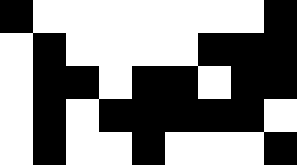[["black", "white", "white", "white", "white", "white", "white", "white", "black"], ["white", "black", "white", "white", "white", "white", "black", "black", "black"], ["white", "black", "black", "white", "black", "black", "white", "black", "black"], ["white", "black", "white", "black", "black", "black", "black", "black", "white"], ["white", "black", "white", "white", "black", "white", "white", "white", "black"]]